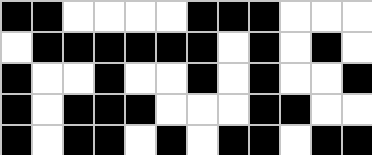[["black", "black", "white", "white", "white", "white", "black", "black", "black", "white", "white", "white"], ["white", "black", "black", "black", "black", "black", "black", "white", "black", "white", "black", "white"], ["black", "white", "white", "black", "white", "white", "black", "white", "black", "white", "white", "black"], ["black", "white", "black", "black", "black", "white", "white", "white", "black", "black", "white", "white"], ["black", "white", "black", "black", "white", "black", "white", "black", "black", "white", "black", "black"]]